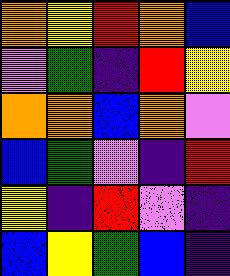[["orange", "yellow", "red", "orange", "blue"], ["violet", "green", "indigo", "red", "yellow"], ["orange", "orange", "blue", "orange", "violet"], ["blue", "green", "violet", "indigo", "red"], ["yellow", "indigo", "red", "violet", "indigo"], ["blue", "yellow", "green", "blue", "indigo"]]